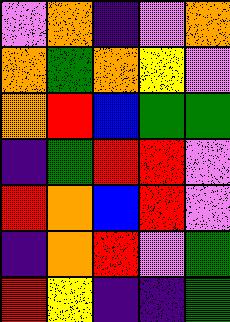[["violet", "orange", "indigo", "violet", "orange"], ["orange", "green", "orange", "yellow", "violet"], ["orange", "red", "blue", "green", "green"], ["indigo", "green", "red", "red", "violet"], ["red", "orange", "blue", "red", "violet"], ["indigo", "orange", "red", "violet", "green"], ["red", "yellow", "indigo", "indigo", "green"]]